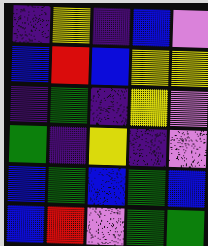[["indigo", "yellow", "indigo", "blue", "violet"], ["blue", "red", "blue", "yellow", "yellow"], ["indigo", "green", "indigo", "yellow", "violet"], ["green", "indigo", "yellow", "indigo", "violet"], ["blue", "green", "blue", "green", "blue"], ["blue", "red", "violet", "green", "green"]]